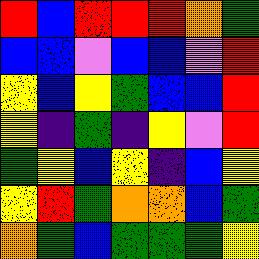[["red", "blue", "red", "red", "red", "orange", "green"], ["blue", "blue", "violet", "blue", "blue", "violet", "red"], ["yellow", "blue", "yellow", "green", "blue", "blue", "red"], ["yellow", "indigo", "green", "indigo", "yellow", "violet", "red"], ["green", "yellow", "blue", "yellow", "indigo", "blue", "yellow"], ["yellow", "red", "green", "orange", "orange", "blue", "green"], ["orange", "green", "blue", "green", "green", "green", "yellow"]]